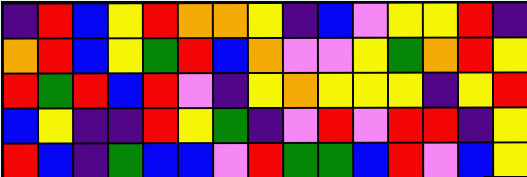[["indigo", "red", "blue", "yellow", "red", "orange", "orange", "yellow", "indigo", "blue", "violet", "yellow", "yellow", "red", "indigo"], ["orange", "red", "blue", "yellow", "green", "red", "blue", "orange", "violet", "violet", "yellow", "green", "orange", "red", "yellow"], ["red", "green", "red", "blue", "red", "violet", "indigo", "yellow", "orange", "yellow", "yellow", "yellow", "indigo", "yellow", "red"], ["blue", "yellow", "indigo", "indigo", "red", "yellow", "green", "indigo", "violet", "red", "violet", "red", "red", "indigo", "yellow"], ["red", "blue", "indigo", "green", "blue", "blue", "violet", "red", "green", "green", "blue", "red", "violet", "blue", "yellow"]]